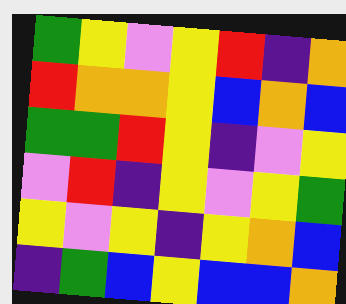[["green", "yellow", "violet", "yellow", "red", "indigo", "orange"], ["red", "orange", "orange", "yellow", "blue", "orange", "blue"], ["green", "green", "red", "yellow", "indigo", "violet", "yellow"], ["violet", "red", "indigo", "yellow", "violet", "yellow", "green"], ["yellow", "violet", "yellow", "indigo", "yellow", "orange", "blue"], ["indigo", "green", "blue", "yellow", "blue", "blue", "orange"]]